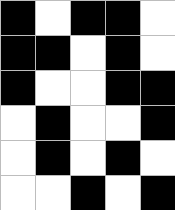[["black", "white", "black", "black", "white"], ["black", "black", "white", "black", "white"], ["black", "white", "white", "black", "black"], ["white", "black", "white", "white", "black"], ["white", "black", "white", "black", "white"], ["white", "white", "black", "white", "black"]]